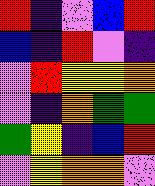[["red", "indigo", "violet", "blue", "red"], ["blue", "indigo", "red", "violet", "indigo"], ["violet", "red", "yellow", "yellow", "orange"], ["violet", "indigo", "orange", "green", "green"], ["green", "yellow", "indigo", "blue", "red"], ["violet", "yellow", "orange", "orange", "violet"]]